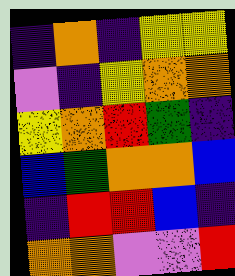[["indigo", "orange", "indigo", "yellow", "yellow"], ["violet", "indigo", "yellow", "orange", "orange"], ["yellow", "orange", "red", "green", "indigo"], ["blue", "green", "orange", "orange", "blue"], ["indigo", "red", "red", "blue", "indigo"], ["orange", "orange", "violet", "violet", "red"]]